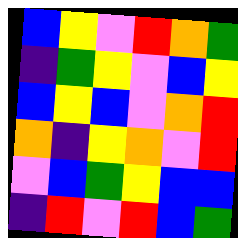[["blue", "yellow", "violet", "red", "orange", "green"], ["indigo", "green", "yellow", "violet", "blue", "yellow"], ["blue", "yellow", "blue", "violet", "orange", "red"], ["orange", "indigo", "yellow", "orange", "violet", "red"], ["violet", "blue", "green", "yellow", "blue", "blue"], ["indigo", "red", "violet", "red", "blue", "green"]]